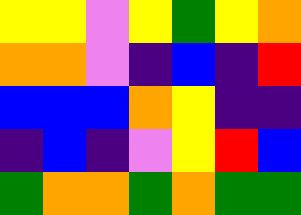[["yellow", "yellow", "violet", "yellow", "green", "yellow", "orange"], ["orange", "orange", "violet", "indigo", "blue", "indigo", "red"], ["blue", "blue", "blue", "orange", "yellow", "indigo", "indigo"], ["indigo", "blue", "indigo", "violet", "yellow", "red", "blue"], ["green", "orange", "orange", "green", "orange", "green", "green"]]